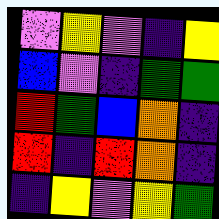[["violet", "yellow", "violet", "indigo", "yellow"], ["blue", "violet", "indigo", "green", "green"], ["red", "green", "blue", "orange", "indigo"], ["red", "indigo", "red", "orange", "indigo"], ["indigo", "yellow", "violet", "yellow", "green"]]